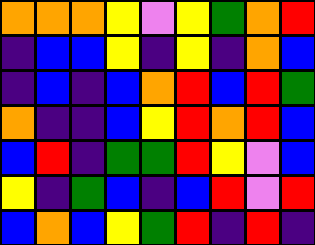[["orange", "orange", "orange", "yellow", "violet", "yellow", "green", "orange", "red"], ["indigo", "blue", "blue", "yellow", "indigo", "yellow", "indigo", "orange", "blue"], ["indigo", "blue", "indigo", "blue", "orange", "red", "blue", "red", "green"], ["orange", "indigo", "indigo", "blue", "yellow", "red", "orange", "red", "blue"], ["blue", "red", "indigo", "green", "green", "red", "yellow", "violet", "blue"], ["yellow", "indigo", "green", "blue", "indigo", "blue", "red", "violet", "red"], ["blue", "orange", "blue", "yellow", "green", "red", "indigo", "red", "indigo"]]